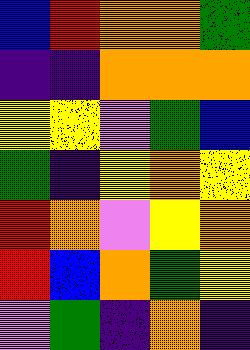[["blue", "red", "orange", "orange", "green"], ["indigo", "indigo", "orange", "orange", "orange"], ["yellow", "yellow", "violet", "green", "blue"], ["green", "indigo", "yellow", "orange", "yellow"], ["red", "orange", "violet", "yellow", "orange"], ["red", "blue", "orange", "green", "yellow"], ["violet", "green", "indigo", "orange", "indigo"]]